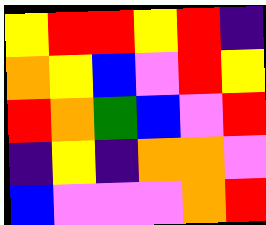[["yellow", "red", "red", "yellow", "red", "indigo"], ["orange", "yellow", "blue", "violet", "red", "yellow"], ["red", "orange", "green", "blue", "violet", "red"], ["indigo", "yellow", "indigo", "orange", "orange", "violet"], ["blue", "violet", "violet", "violet", "orange", "red"]]